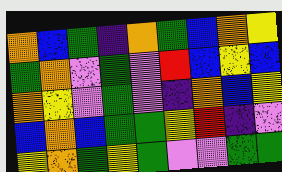[["orange", "blue", "green", "indigo", "orange", "green", "blue", "orange", "yellow"], ["green", "orange", "violet", "green", "violet", "red", "blue", "yellow", "blue"], ["orange", "yellow", "violet", "green", "violet", "indigo", "orange", "blue", "yellow"], ["blue", "orange", "blue", "green", "green", "yellow", "red", "indigo", "violet"], ["yellow", "orange", "green", "yellow", "green", "violet", "violet", "green", "green"]]